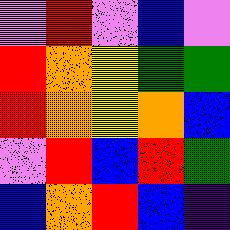[["violet", "red", "violet", "blue", "violet"], ["red", "orange", "yellow", "green", "green"], ["red", "orange", "yellow", "orange", "blue"], ["violet", "red", "blue", "red", "green"], ["blue", "orange", "red", "blue", "indigo"]]